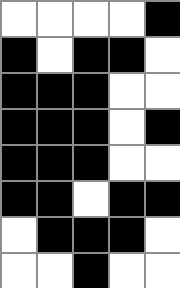[["white", "white", "white", "white", "black"], ["black", "white", "black", "black", "white"], ["black", "black", "black", "white", "white"], ["black", "black", "black", "white", "black"], ["black", "black", "black", "white", "white"], ["black", "black", "white", "black", "black"], ["white", "black", "black", "black", "white"], ["white", "white", "black", "white", "white"]]